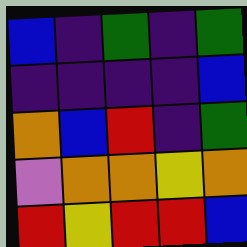[["blue", "indigo", "green", "indigo", "green"], ["indigo", "indigo", "indigo", "indigo", "blue"], ["orange", "blue", "red", "indigo", "green"], ["violet", "orange", "orange", "yellow", "orange"], ["red", "yellow", "red", "red", "blue"]]